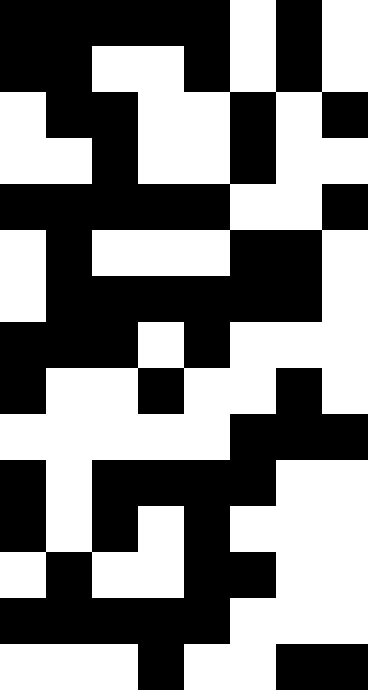[["black", "black", "black", "black", "black", "white", "black", "white"], ["black", "black", "white", "white", "black", "white", "black", "white"], ["white", "black", "black", "white", "white", "black", "white", "black"], ["white", "white", "black", "white", "white", "black", "white", "white"], ["black", "black", "black", "black", "black", "white", "white", "black"], ["white", "black", "white", "white", "white", "black", "black", "white"], ["white", "black", "black", "black", "black", "black", "black", "white"], ["black", "black", "black", "white", "black", "white", "white", "white"], ["black", "white", "white", "black", "white", "white", "black", "white"], ["white", "white", "white", "white", "white", "black", "black", "black"], ["black", "white", "black", "black", "black", "black", "white", "white"], ["black", "white", "black", "white", "black", "white", "white", "white"], ["white", "black", "white", "white", "black", "black", "white", "white"], ["black", "black", "black", "black", "black", "white", "white", "white"], ["white", "white", "white", "black", "white", "white", "black", "black"]]